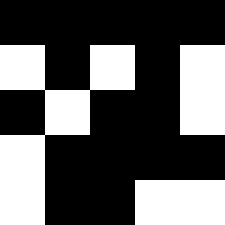[["black", "black", "black", "black", "black"], ["white", "black", "white", "black", "white"], ["black", "white", "black", "black", "white"], ["white", "black", "black", "black", "black"], ["white", "black", "black", "white", "white"]]